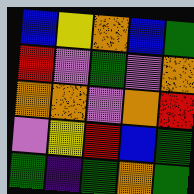[["blue", "yellow", "orange", "blue", "green"], ["red", "violet", "green", "violet", "orange"], ["orange", "orange", "violet", "orange", "red"], ["violet", "yellow", "red", "blue", "green"], ["green", "indigo", "green", "orange", "green"]]